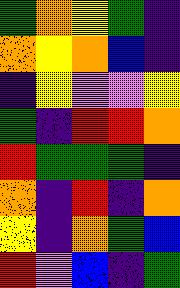[["green", "orange", "yellow", "green", "indigo"], ["orange", "yellow", "orange", "blue", "indigo"], ["indigo", "yellow", "violet", "violet", "yellow"], ["green", "indigo", "red", "red", "orange"], ["red", "green", "green", "green", "indigo"], ["orange", "indigo", "red", "indigo", "orange"], ["yellow", "indigo", "orange", "green", "blue"], ["red", "violet", "blue", "indigo", "green"]]